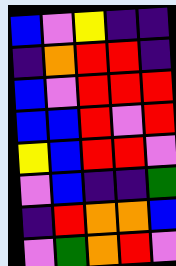[["blue", "violet", "yellow", "indigo", "indigo"], ["indigo", "orange", "red", "red", "indigo"], ["blue", "violet", "red", "red", "red"], ["blue", "blue", "red", "violet", "red"], ["yellow", "blue", "red", "red", "violet"], ["violet", "blue", "indigo", "indigo", "green"], ["indigo", "red", "orange", "orange", "blue"], ["violet", "green", "orange", "red", "violet"]]